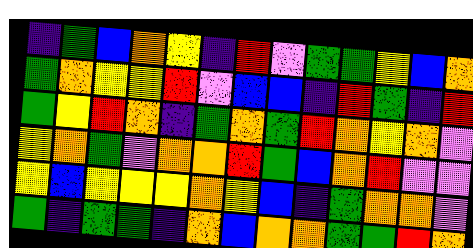[["indigo", "green", "blue", "orange", "yellow", "indigo", "red", "violet", "green", "green", "yellow", "blue", "orange"], ["green", "orange", "yellow", "yellow", "red", "violet", "blue", "blue", "indigo", "red", "green", "indigo", "red"], ["green", "yellow", "red", "orange", "indigo", "green", "orange", "green", "red", "orange", "yellow", "orange", "violet"], ["yellow", "orange", "green", "violet", "orange", "orange", "red", "green", "blue", "orange", "red", "violet", "violet"], ["yellow", "blue", "yellow", "yellow", "yellow", "orange", "yellow", "blue", "indigo", "green", "orange", "orange", "violet"], ["green", "indigo", "green", "green", "indigo", "orange", "blue", "orange", "orange", "green", "green", "red", "orange"]]